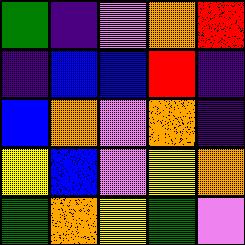[["green", "indigo", "violet", "orange", "red"], ["indigo", "blue", "blue", "red", "indigo"], ["blue", "orange", "violet", "orange", "indigo"], ["yellow", "blue", "violet", "yellow", "orange"], ["green", "orange", "yellow", "green", "violet"]]